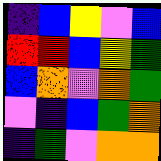[["indigo", "blue", "yellow", "violet", "blue"], ["red", "red", "blue", "yellow", "green"], ["blue", "orange", "violet", "orange", "green"], ["violet", "indigo", "blue", "green", "orange"], ["indigo", "green", "violet", "orange", "orange"]]